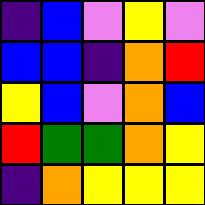[["indigo", "blue", "violet", "yellow", "violet"], ["blue", "blue", "indigo", "orange", "red"], ["yellow", "blue", "violet", "orange", "blue"], ["red", "green", "green", "orange", "yellow"], ["indigo", "orange", "yellow", "yellow", "yellow"]]